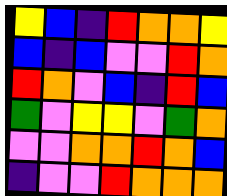[["yellow", "blue", "indigo", "red", "orange", "orange", "yellow"], ["blue", "indigo", "blue", "violet", "violet", "red", "orange"], ["red", "orange", "violet", "blue", "indigo", "red", "blue"], ["green", "violet", "yellow", "yellow", "violet", "green", "orange"], ["violet", "violet", "orange", "orange", "red", "orange", "blue"], ["indigo", "violet", "violet", "red", "orange", "orange", "orange"]]